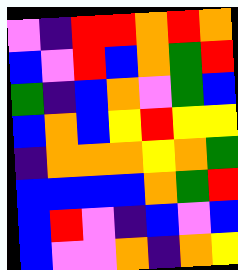[["violet", "indigo", "red", "red", "orange", "red", "orange"], ["blue", "violet", "red", "blue", "orange", "green", "red"], ["green", "indigo", "blue", "orange", "violet", "green", "blue"], ["blue", "orange", "blue", "yellow", "red", "yellow", "yellow"], ["indigo", "orange", "orange", "orange", "yellow", "orange", "green"], ["blue", "blue", "blue", "blue", "orange", "green", "red"], ["blue", "red", "violet", "indigo", "blue", "violet", "blue"], ["blue", "violet", "violet", "orange", "indigo", "orange", "yellow"]]